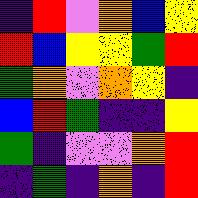[["indigo", "red", "violet", "orange", "blue", "yellow"], ["red", "blue", "yellow", "yellow", "green", "red"], ["green", "orange", "violet", "orange", "yellow", "indigo"], ["blue", "red", "green", "indigo", "indigo", "yellow"], ["green", "indigo", "violet", "violet", "orange", "red"], ["indigo", "green", "indigo", "orange", "indigo", "red"]]